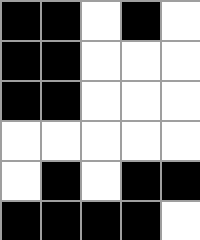[["black", "black", "white", "black", "white"], ["black", "black", "white", "white", "white"], ["black", "black", "white", "white", "white"], ["white", "white", "white", "white", "white"], ["white", "black", "white", "black", "black"], ["black", "black", "black", "black", "white"]]